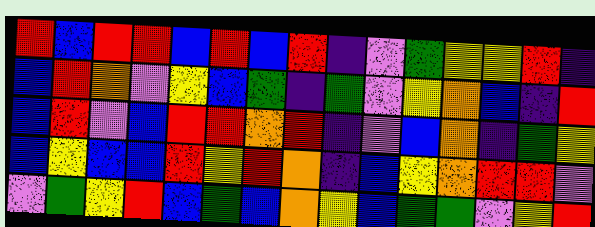[["red", "blue", "red", "red", "blue", "red", "blue", "red", "indigo", "violet", "green", "yellow", "yellow", "red", "indigo"], ["blue", "red", "orange", "violet", "yellow", "blue", "green", "indigo", "green", "violet", "yellow", "orange", "blue", "indigo", "red"], ["blue", "red", "violet", "blue", "red", "red", "orange", "red", "indigo", "violet", "blue", "orange", "indigo", "green", "yellow"], ["blue", "yellow", "blue", "blue", "red", "yellow", "red", "orange", "indigo", "blue", "yellow", "orange", "red", "red", "violet"], ["violet", "green", "yellow", "red", "blue", "green", "blue", "orange", "yellow", "blue", "green", "green", "violet", "yellow", "red"]]